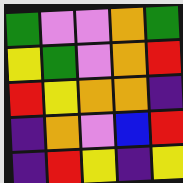[["green", "violet", "violet", "orange", "green"], ["yellow", "green", "violet", "orange", "red"], ["red", "yellow", "orange", "orange", "indigo"], ["indigo", "orange", "violet", "blue", "red"], ["indigo", "red", "yellow", "indigo", "yellow"]]